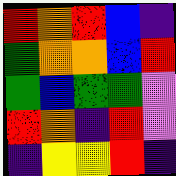[["red", "orange", "red", "blue", "indigo"], ["green", "orange", "orange", "blue", "red"], ["green", "blue", "green", "green", "violet"], ["red", "orange", "indigo", "red", "violet"], ["indigo", "yellow", "yellow", "red", "indigo"]]